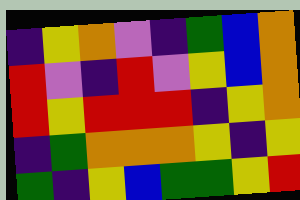[["indigo", "yellow", "orange", "violet", "indigo", "green", "blue", "orange"], ["red", "violet", "indigo", "red", "violet", "yellow", "blue", "orange"], ["red", "yellow", "red", "red", "red", "indigo", "yellow", "orange"], ["indigo", "green", "orange", "orange", "orange", "yellow", "indigo", "yellow"], ["green", "indigo", "yellow", "blue", "green", "green", "yellow", "red"]]